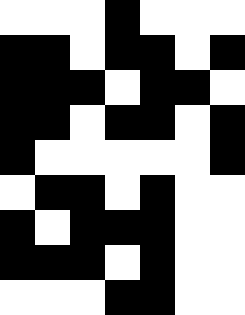[["white", "white", "white", "black", "white", "white", "white"], ["black", "black", "white", "black", "black", "white", "black"], ["black", "black", "black", "white", "black", "black", "white"], ["black", "black", "white", "black", "black", "white", "black"], ["black", "white", "white", "white", "white", "white", "black"], ["white", "black", "black", "white", "black", "white", "white"], ["black", "white", "black", "black", "black", "white", "white"], ["black", "black", "black", "white", "black", "white", "white"], ["white", "white", "white", "black", "black", "white", "white"]]